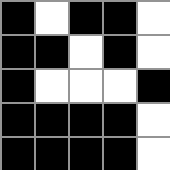[["black", "white", "black", "black", "white"], ["black", "black", "white", "black", "white"], ["black", "white", "white", "white", "black"], ["black", "black", "black", "black", "white"], ["black", "black", "black", "black", "white"]]